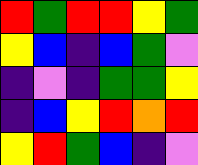[["red", "green", "red", "red", "yellow", "green"], ["yellow", "blue", "indigo", "blue", "green", "violet"], ["indigo", "violet", "indigo", "green", "green", "yellow"], ["indigo", "blue", "yellow", "red", "orange", "red"], ["yellow", "red", "green", "blue", "indigo", "violet"]]